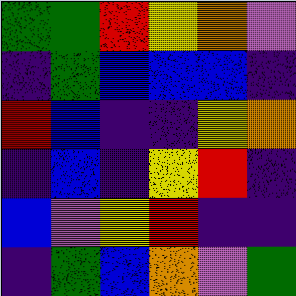[["green", "green", "red", "yellow", "orange", "violet"], ["indigo", "green", "blue", "blue", "blue", "indigo"], ["red", "blue", "indigo", "indigo", "yellow", "orange"], ["indigo", "blue", "indigo", "yellow", "red", "indigo"], ["blue", "violet", "yellow", "red", "indigo", "indigo"], ["indigo", "green", "blue", "orange", "violet", "green"]]